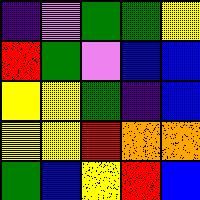[["indigo", "violet", "green", "green", "yellow"], ["red", "green", "violet", "blue", "blue"], ["yellow", "yellow", "green", "indigo", "blue"], ["yellow", "yellow", "red", "orange", "orange"], ["green", "blue", "yellow", "red", "blue"]]